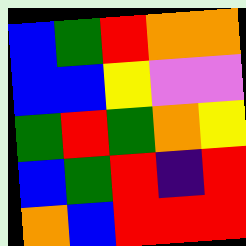[["blue", "green", "red", "orange", "orange"], ["blue", "blue", "yellow", "violet", "violet"], ["green", "red", "green", "orange", "yellow"], ["blue", "green", "red", "indigo", "red"], ["orange", "blue", "red", "red", "red"]]